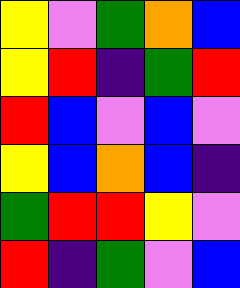[["yellow", "violet", "green", "orange", "blue"], ["yellow", "red", "indigo", "green", "red"], ["red", "blue", "violet", "blue", "violet"], ["yellow", "blue", "orange", "blue", "indigo"], ["green", "red", "red", "yellow", "violet"], ["red", "indigo", "green", "violet", "blue"]]